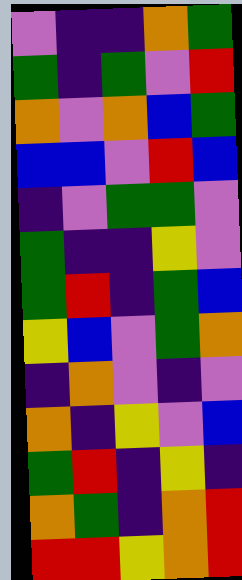[["violet", "indigo", "indigo", "orange", "green"], ["green", "indigo", "green", "violet", "red"], ["orange", "violet", "orange", "blue", "green"], ["blue", "blue", "violet", "red", "blue"], ["indigo", "violet", "green", "green", "violet"], ["green", "indigo", "indigo", "yellow", "violet"], ["green", "red", "indigo", "green", "blue"], ["yellow", "blue", "violet", "green", "orange"], ["indigo", "orange", "violet", "indigo", "violet"], ["orange", "indigo", "yellow", "violet", "blue"], ["green", "red", "indigo", "yellow", "indigo"], ["orange", "green", "indigo", "orange", "red"], ["red", "red", "yellow", "orange", "red"]]